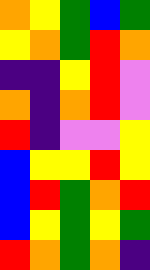[["orange", "yellow", "green", "blue", "green"], ["yellow", "orange", "green", "red", "orange"], ["indigo", "indigo", "yellow", "red", "violet"], ["orange", "indigo", "orange", "red", "violet"], ["red", "indigo", "violet", "violet", "yellow"], ["blue", "yellow", "yellow", "red", "yellow"], ["blue", "red", "green", "orange", "red"], ["blue", "yellow", "green", "yellow", "green"], ["red", "orange", "green", "orange", "indigo"]]